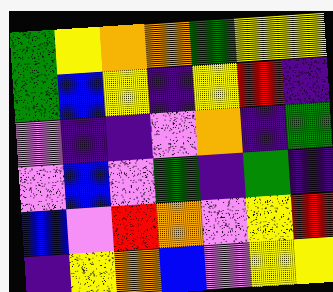[["green", "yellow", "orange", "orange", "green", "yellow", "yellow"], ["green", "blue", "yellow", "indigo", "yellow", "red", "indigo"], ["violet", "indigo", "indigo", "violet", "orange", "indigo", "green"], ["violet", "blue", "violet", "green", "indigo", "green", "indigo"], ["blue", "violet", "red", "orange", "violet", "yellow", "red"], ["indigo", "yellow", "orange", "blue", "violet", "yellow", "yellow"]]